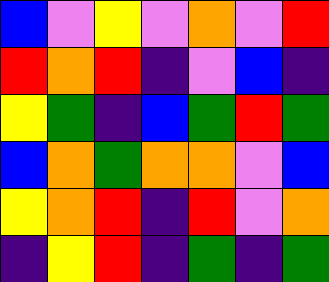[["blue", "violet", "yellow", "violet", "orange", "violet", "red"], ["red", "orange", "red", "indigo", "violet", "blue", "indigo"], ["yellow", "green", "indigo", "blue", "green", "red", "green"], ["blue", "orange", "green", "orange", "orange", "violet", "blue"], ["yellow", "orange", "red", "indigo", "red", "violet", "orange"], ["indigo", "yellow", "red", "indigo", "green", "indigo", "green"]]